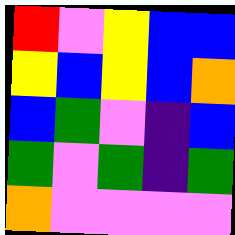[["red", "violet", "yellow", "blue", "blue"], ["yellow", "blue", "yellow", "blue", "orange"], ["blue", "green", "violet", "indigo", "blue"], ["green", "violet", "green", "indigo", "green"], ["orange", "violet", "violet", "violet", "violet"]]